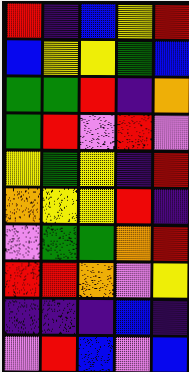[["red", "indigo", "blue", "yellow", "red"], ["blue", "yellow", "yellow", "green", "blue"], ["green", "green", "red", "indigo", "orange"], ["green", "red", "violet", "red", "violet"], ["yellow", "green", "yellow", "indigo", "red"], ["orange", "yellow", "yellow", "red", "indigo"], ["violet", "green", "green", "orange", "red"], ["red", "red", "orange", "violet", "yellow"], ["indigo", "indigo", "indigo", "blue", "indigo"], ["violet", "red", "blue", "violet", "blue"]]